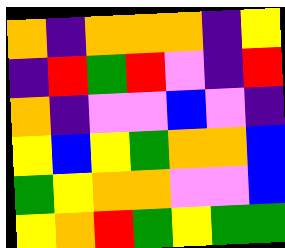[["orange", "indigo", "orange", "orange", "orange", "indigo", "yellow"], ["indigo", "red", "green", "red", "violet", "indigo", "red"], ["orange", "indigo", "violet", "violet", "blue", "violet", "indigo"], ["yellow", "blue", "yellow", "green", "orange", "orange", "blue"], ["green", "yellow", "orange", "orange", "violet", "violet", "blue"], ["yellow", "orange", "red", "green", "yellow", "green", "green"]]